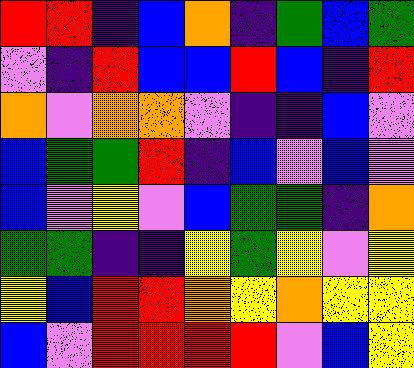[["red", "red", "indigo", "blue", "orange", "indigo", "green", "blue", "green"], ["violet", "indigo", "red", "blue", "blue", "red", "blue", "indigo", "red"], ["orange", "violet", "orange", "orange", "violet", "indigo", "indigo", "blue", "violet"], ["blue", "green", "green", "red", "indigo", "blue", "violet", "blue", "violet"], ["blue", "violet", "yellow", "violet", "blue", "green", "green", "indigo", "orange"], ["green", "green", "indigo", "indigo", "yellow", "green", "yellow", "violet", "yellow"], ["yellow", "blue", "red", "red", "orange", "yellow", "orange", "yellow", "yellow"], ["blue", "violet", "red", "red", "red", "red", "violet", "blue", "yellow"]]